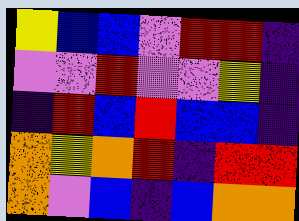[["yellow", "blue", "blue", "violet", "red", "red", "indigo"], ["violet", "violet", "red", "violet", "violet", "yellow", "indigo"], ["indigo", "red", "blue", "red", "blue", "blue", "indigo"], ["orange", "yellow", "orange", "red", "indigo", "red", "red"], ["orange", "violet", "blue", "indigo", "blue", "orange", "orange"]]